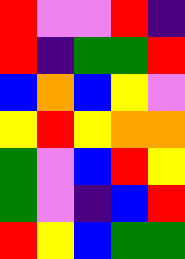[["red", "violet", "violet", "red", "indigo"], ["red", "indigo", "green", "green", "red"], ["blue", "orange", "blue", "yellow", "violet"], ["yellow", "red", "yellow", "orange", "orange"], ["green", "violet", "blue", "red", "yellow"], ["green", "violet", "indigo", "blue", "red"], ["red", "yellow", "blue", "green", "green"]]